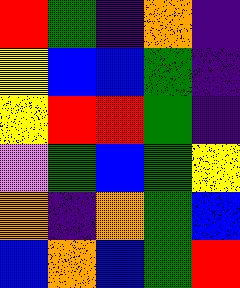[["red", "green", "indigo", "orange", "indigo"], ["yellow", "blue", "blue", "green", "indigo"], ["yellow", "red", "red", "green", "indigo"], ["violet", "green", "blue", "green", "yellow"], ["orange", "indigo", "orange", "green", "blue"], ["blue", "orange", "blue", "green", "red"]]